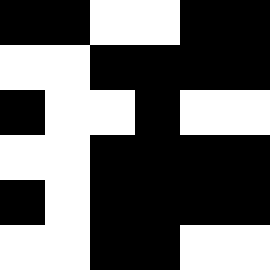[["black", "black", "white", "white", "black", "black"], ["white", "white", "black", "black", "black", "black"], ["black", "white", "white", "black", "white", "white"], ["white", "white", "black", "black", "black", "black"], ["black", "white", "black", "black", "black", "black"], ["white", "white", "black", "black", "white", "white"]]